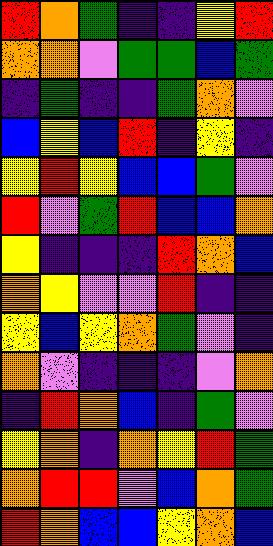[["red", "orange", "green", "indigo", "indigo", "yellow", "red"], ["orange", "orange", "violet", "green", "green", "blue", "green"], ["indigo", "green", "indigo", "indigo", "green", "orange", "violet"], ["blue", "yellow", "blue", "red", "indigo", "yellow", "indigo"], ["yellow", "red", "yellow", "blue", "blue", "green", "violet"], ["red", "violet", "green", "red", "blue", "blue", "orange"], ["yellow", "indigo", "indigo", "indigo", "red", "orange", "blue"], ["orange", "yellow", "violet", "violet", "red", "indigo", "indigo"], ["yellow", "blue", "yellow", "orange", "green", "violet", "indigo"], ["orange", "violet", "indigo", "indigo", "indigo", "violet", "orange"], ["indigo", "red", "orange", "blue", "indigo", "green", "violet"], ["yellow", "orange", "indigo", "orange", "yellow", "red", "green"], ["orange", "red", "red", "violet", "blue", "orange", "green"], ["red", "orange", "blue", "blue", "yellow", "orange", "blue"]]